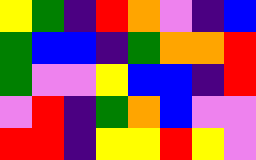[["yellow", "green", "indigo", "red", "orange", "violet", "indigo", "blue"], ["green", "blue", "blue", "indigo", "green", "orange", "orange", "red"], ["green", "violet", "violet", "yellow", "blue", "blue", "indigo", "red"], ["violet", "red", "indigo", "green", "orange", "blue", "violet", "violet"], ["red", "red", "indigo", "yellow", "yellow", "red", "yellow", "violet"]]